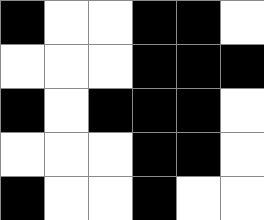[["black", "white", "white", "black", "black", "white"], ["white", "white", "white", "black", "black", "black"], ["black", "white", "black", "black", "black", "white"], ["white", "white", "white", "black", "black", "white"], ["black", "white", "white", "black", "white", "white"]]